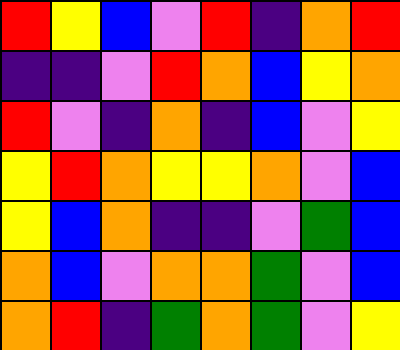[["red", "yellow", "blue", "violet", "red", "indigo", "orange", "red"], ["indigo", "indigo", "violet", "red", "orange", "blue", "yellow", "orange"], ["red", "violet", "indigo", "orange", "indigo", "blue", "violet", "yellow"], ["yellow", "red", "orange", "yellow", "yellow", "orange", "violet", "blue"], ["yellow", "blue", "orange", "indigo", "indigo", "violet", "green", "blue"], ["orange", "blue", "violet", "orange", "orange", "green", "violet", "blue"], ["orange", "red", "indigo", "green", "orange", "green", "violet", "yellow"]]